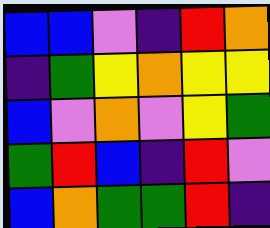[["blue", "blue", "violet", "indigo", "red", "orange"], ["indigo", "green", "yellow", "orange", "yellow", "yellow"], ["blue", "violet", "orange", "violet", "yellow", "green"], ["green", "red", "blue", "indigo", "red", "violet"], ["blue", "orange", "green", "green", "red", "indigo"]]